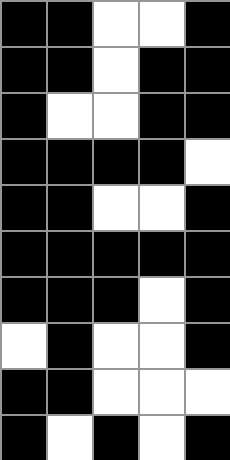[["black", "black", "white", "white", "black"], ["black", "black", "white", "black", "black"], ["black", "white", "white", "black", "black"], ["black", "black", "black", "black", "white"], ["black", "black", "white", "white", "black"], ["black", "black", "black", "black", "black"], ["black", "black", "black", "white", "black"], ["white", "black", "white", "white", "black"], ["black", "black", "white", "white", "white"], ["black", "white", "black", "white", "black"]]